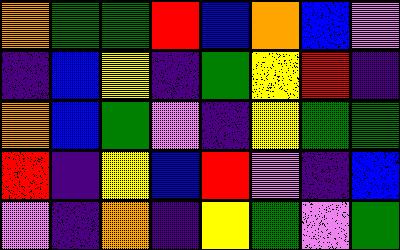[["orange", "green", "green", "red", "blue", "orange", "blue", "violet"], ["indigo", "blue", "yellow", "indigo", "green", "yellow", "red", "indigo"], ["orange", "blue", "green", "violet", "indigo", "yellow", "green", "green"], ["red", "indigo", "yellow", "blue", "red", "violet", "indigo", "blue"], ["violet", "indigo", "orange", "indigo", "yellow", "green", "violet", "green"]]